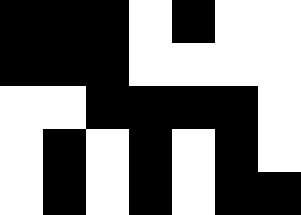[["black", "black", "black", "white", "black", "white", "white"], ["black", "black", "black", "white", "white", "white", "white"], ["white", "white", "black", "black", "black", "black", "white"], ["white", "black", "white", "black", "white", "black", "white"], ["white", "black", "white", "black", "white", "black", "black"]]